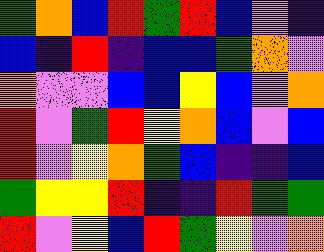[["green", "orange", "blue", "red", "green", "red", "blue", "violet", "indigo"], ["blue", "indigo", "red", "indigo", "blue", "blue", "green", "orange", "violet"], ["orange", "violet", "violet", "blue", "blue", "yellow", "blue", "violet", "orange"], ["red", "violet", "green", "red", "yellow", "orange", "blue", "violet", "blue"], ["red", "violet", "yellow", "orange", "green", "blue", "indigo", "indigo", "blue"], ["green", "yellow", "yellow", "red", "indigo", "indigo", "red", "green", "green"], ["red", "violet", "yellow", "blue", "red", "green", "yellow", "violet", "orange"]]